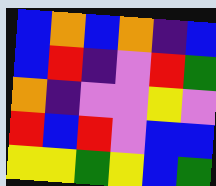[["blue", "orange", "blue", "orange", "indigo", "blue"], ["blue", "red", "indigo", "violet", "red", "green"], ["orange", "indigo", "violet", "violet", "yellow", "violet"], ["red", "blue", "red", "violet", "blue", "blue"], ["yellow", "yellow", "green", "yellow", "blue", "green"]]